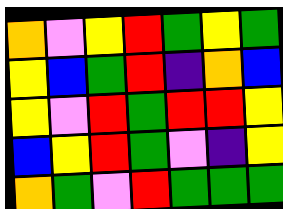[["orange", "violet", "yellow", "red", "green", "yellow", "green"], ["yellow", "blue", "green", "red", "indigo", "orange", "blue"], ["yellow", "violet", "red", "green", "red", "red", "yellow"], ["blue", "yellow", "red", "green", "violet", "indigo", "yellow"], ["orange", "green", "violet", "red", "green", "green", "green"]]